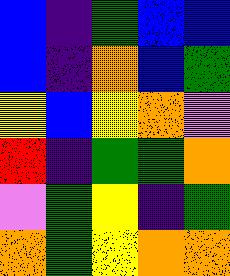[["blue", "indigo", "green", "blue", "blue"], ["blue", "indigo", "orange", "blue", "green"], ["yellow", "blue", "yellow", "orange", "violet"], ["red", "indigo", "green", "green", "orange"], ["violet", "green", "yellow", "indigo", "green"], ["orange", "green", "yellow", "orange", "orange"]]